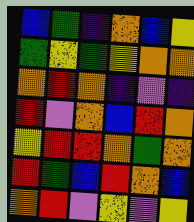[["blue", "green", "indigo", "orange", "blue", "yellow"], ["green", "yellow", "green", "yellow", "orange", "orange"], ["orange", "red", "orange", "indigo", "violet", "indigo"], ["red", "violet", "orange", "blue", "red", "orange"], ["yellow", "red", "red", "orange", "green", "orange"], ["red", "green", "blue", "red", "orange", "blue"], ["orange", "red", "violet", "yellow", "violet", "yellow"]]